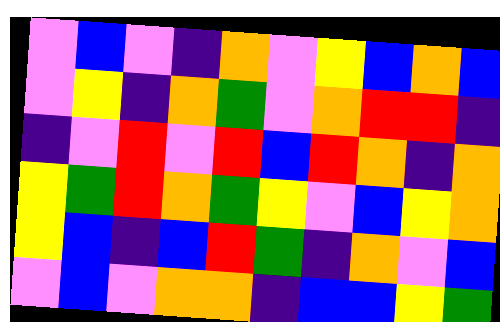[["violet", "blue", "violet", "indigo", "orange", "violet", "yellow", "blue", "orange", "blue"], ["violet", "yellow", "indigo", "orange", "green", "violet", "orange", "red", "red", "indigo"], ["indigo", "violet", "red", "violet", "red", "blue", "red", "orange", "indigo", "orange"], ["yellow", "green", "red", "orange", "green", "yellow", "violet", "blue", "yellow", "orange"], ["yellow", "blue", "indigo", "blue", "red", "green", "indigo", "orange", "violet", "blue"], ["violet", "blue", "violet", "orange", "orange", "indigo", "blue", "blue", "yellow", "green"]]